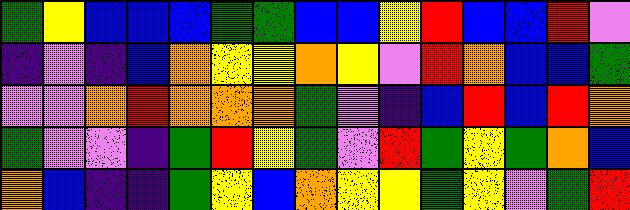[["green", "yellow", "blue", "blue", "blue", "green", "green", "blue", "blue", "yellow", "red", "blue", "blue", "red", "violet"], ["indigo", "violet", "indigo", "blue", "orange", "yellow", "yellow", "orange", "yellow", "violet", "red", "orange", "blue", "blue", "green"], ["violet", "violet", "orange", "red", "orange", "orange", "orange", "green", "violet", "indigo", "blue", "red", "blue", "red", "orange"], ["green", "violet", "violet", "indigo", "green", "red", "yellow", "green", "violet", "red", "green", "yellow", "green", "orange", "blue"], ["orange", "blue", "indigo", "indigo", "green", "yellow", "blue", "orange", "yellow", "yellow", "green", "yellow", "violet", "green", "red"]]